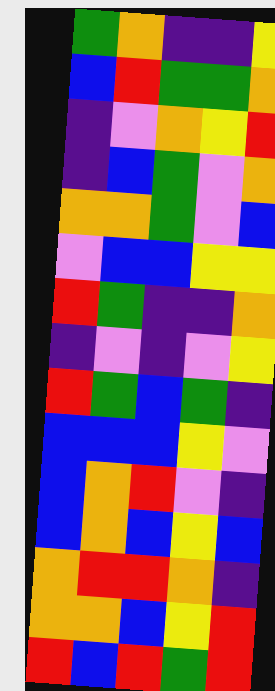[["green", "orange", "indigo", "indigo", "yellow"], ["blue", "red", "green", "green", "orange"], ["indigo", "violet", "orange", "yellow", "red"], ["indigo", "blue", "green", "violet", "orange"], ["orange", "orange", "green", "violet", "blue"], ["violet", "blue", "blue", "yellow", "yellow"], ["red", "green", "indigo", "indigo", "orange"], ["indigo", "violet", "indigo", "violet", "yellow"], ["red", "green", "blue", "green", "indigo"], ["blue", "blue", "blue", "yellow", "violet"], ["blue", "orange", "red", "violet", "indigo"], ["blue", "orange", "blue", "yellow", "blue"], ["orange", "red", "red", "orange", "indigo"], ["orange", "orange", "blue", "yellow", "red"], ["red", "blue", "red", "green", "red"]]